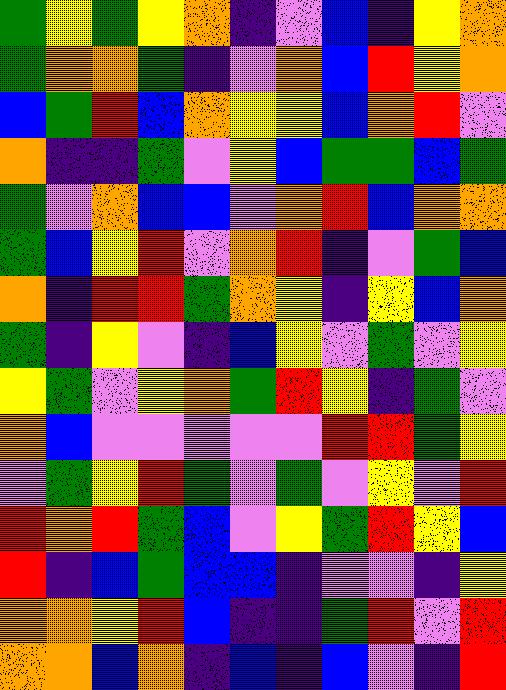[["green", "yellow", "green", "yellow", "orange", "indigo", "violet", "blue", "indigo", "yellow", "orange"], ["green", "orange", "orange", "green", "indigo", "violet", "orange", "blue", "red", "yellow", "orange"], ["blue", "green", "red", "blue", "orange", "yellow", "yellow", "blue", "orange", "red", "violet"], ["orange", "indigo", "indigo", "green", "violet", "yellow", "blue", "green", "green", "blue", "green"], ["green", "violet", "orange", "blue", "blue", "violet", "orange", "red", "blue", "orange", "orange"], ["green", "blue", "yellow", "red", "violet", "orange", "red", "indigo", "violet", "green", "blue"], ["orange", "indigo", "red", "red", "green", "orange", "yellow", "indigo", "yellow", "blue", "orange"], ["green", "indigo", "yellow", "violet", "indigo", "blue", "yellow", "violet", "green", "violet", "yellow"], ["yellow", "green", "violet", "yellow", "orange", "green", "red", "yellow", "indigo", "green", "violet"], ["orange", "blue", "violet", "violet", "violet", "violet", "violet", "red", "red", "green", "yellow"], ["violet", "green", "yellow", "red", "green", "violet", "green", "violet", "yellow", "violet", "red"], ["red", "orange", "red", "green", "blue", "violet", "yellow", "green", "red", "yellow", "blue"], ["red", "indigo", "blue", "green", "blue", "blue", "indigo", "violet", "violet", "indigo", "yellow"], ["orange", "orange", "yellow", "red", "blue", "indigo", "indigo", "green", "red", "violet", "red"], ["orange", "orange", "blue", "orange", "indigo", "blue", "indigo", "blue", "violet", "indigo", "red"]]